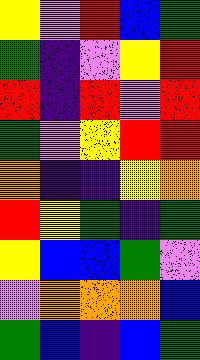[["yellow", "violet", "red", "blue", "green"], ["green", "indigo", "violet", "yellow", "red"], ["red", "indigo", "red", "violet", "red"], ["green", "violet", "yellow", "red", "red"], ["orange", "indigo", "indigo", "yellow", "orange"], ["red", "yellow", "green", "indigo", "green"], ["yellow", "blue", "blue", "green", "violet"], ["violet", "orange", "orange", "orange", "blue"], ["green", "blue", "indigo", "blue", "green"]]